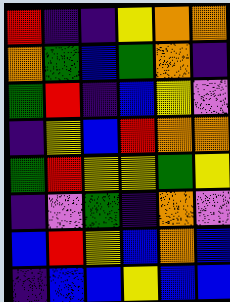[["red", "indigo", "indigo", "yellow", "orange", "orange"], ["orange", "green", "blue", "green", "orange", "indigo"], ["green", "red", "indigo", "blue", "yellow", "violet"], ["indigo", "yellow", "blue", "red", "orange", "orange"], ["green", "red", "yellow", "yellow", "green", "yellow"], ["indigo", "violet", "green", "indigo", "orange", "violet"], ["blue", "red", "yellow", "blue", "orange", "blue"], ["indigo", "blue", "blue", "yellow", "blue", "blue"]]